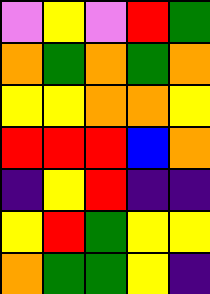[["violet", "yellow", "violet", "red", "green"], ["orange", "green", "orange", "green", "orange"], ["yellow", "yellow", "orange", "orange", "yellow"], ["red", "red", "red", "blue", "orange"], ["indigo", "yellow", "red", "indigo", "indigo"], ["yellow", "red", "green", "yellow", "yellow"], ["orange", "green", "green", "yellow", "indigo"]]